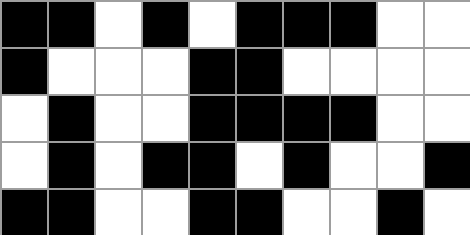[["black", "black", "white", "black", "white", "black", "black", "black", "white", "white"], ["black", "white", "white", "white", "black", "black", "white", "white", "white", "white"], ["white", "black", "white", "white", "black", "black", "black", "black", "white", "white"], ["white", "black", "white", "black", "black", "white", "black", "white", "white", "black"], ["black", "black", "white", "white", "black", "black", "white", "white", "black", "white"]]